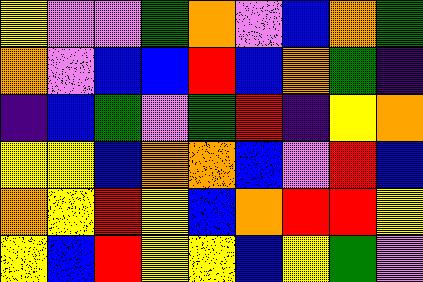[["yellow", "violet", "violet", "green", "orange", "violet", "blue", "orange", "green"], ["orange", "violet", "blue", "blue", "red", "blue", "orange", "green", "indigo"], ["indigo", "blue", "green", "violet", "green", "red", "indigo", "yellow", "orange"], ["yellow", "yellow", "blue", "orange", "orange", "blue", "violet", "red", "blue"], ["orange", "yellow", "red", "yellow", "blue", "orange", "red", "red", "yellow"], ["yellow", "blue", "red", "yellow", "yellow", "blue", "yellow", "green", "violet"]]